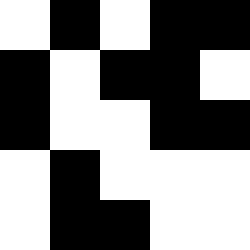[["white", "black", "white", "black", "black"], ["black", "white", "black", "black", "white"], ["black", "white", "white", "black", "black"], ["white", "black", "white", "white", "white"], ["white", "black", "black", "white", "white"]]